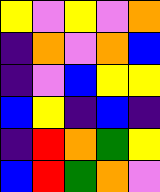[["yellow", "violet", "yellow", "violet", "orange"], ["indigo", "orange", "violet", "orange", "blue"], ["indigo", "violet", "blue", "yellow", "yellow"], ["blue", "yellow", "indigo", "blue", "indigo"], ["indigo", "red", "orange", "green", "yellow"], ["blue", "red", "green", "orange", "violet"]]